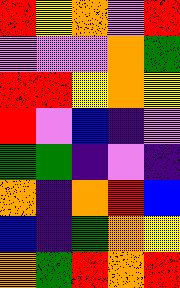[["red", "yellow", "orange", "violet", "red"], ["violet", "violet", "violet", "orange", "green"], ["red", "red", "yellow", "orange", "yellow"], ["red", "violet", "blue", "indigo", "violet"], ["green", "green", "indigo", "violet", "indigo"], ["orange", "indigo", "orange", "red", "blue"], ["blue", "indigo", "green", "orange", "yellow"], ["orange", "green", "red", "orange", "red"]]